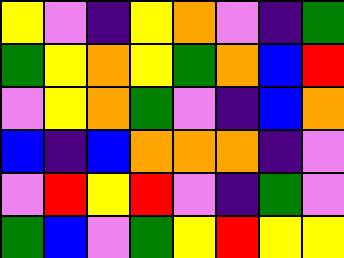[["yellow", "violet", "indigo", "yellow", "orange", "violet", "indigo", "green"], ["green", "yellow", "orange", "yellow", "green", "orange", "blue", "red"], ["violet", "yellow", "orange", "green", "violet", "indigo", "blue", "orange"], ["blue", "indigo", "blue", "orange", "orange", "orange", "indigo", "violet"], ["violet", "red", "yellow", "red", "violet", "indigo", "green", "violet"], ["green", "blue", "violet", "green", "yellow", "red", "yellow", "yellow"]]